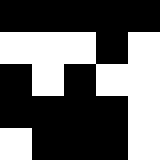[["black", "black", "black", "black", "black"], ["white", "white", "white", "black", "white"], ["black", "white", "black", "white", "white"], ["black", "black", "black", "black", "white"], ["white", "black", "black", "black", "white"]]